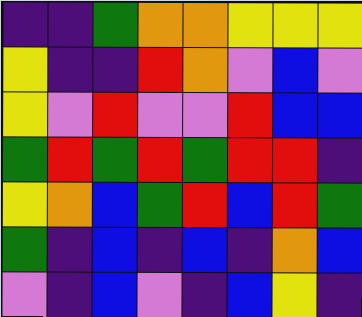[["indigo", "indigo", "green", "orange", "orange", "yellow", "yellow", "yellow"], ["yellow", "indigo", "indigo", "red", "orange", "violet", "blue", "violet"], ["yellow", "violet", "red", "violet", "violet", "red", "blue", "blue"], ["green", "red", "green", "red", "green", "red", "red", "indigo"], ["yellow", "orange", "blue", "green", "red", "blue", "red", "green"], ["green", "indigo", "blue", "indigo", "blue", "indigo", "orange", "blue"], ["violet", "indigo", "blue", "violet", "indigo", "blue", "yellow", "indigo"]]